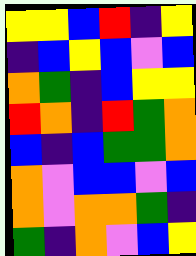[["yellow", "yellow", "blue", "red", "indigo", "yellow"], ["indigo", "blue", "yellow", "blue", "violet", "blue"], ["orange", "green", "indigo", "blue", "yellow", "yellow"], ["red", "orange", "indigo", "red", "green", "orange"], ["blue", "indigo", "blue", "green", "green", "orange"], ["orange", "violet", "blue", "blue", "violet", "blue"], ["orange", "violet", "orange", "orange", "green", "indigo"], ["green", "indigo", "orange", "violet", "blue", "yellow"]]